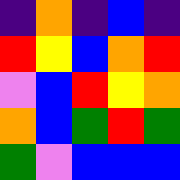[["indigo", "orange", "indigo", "blue", "indigo"], ["red", "yellow", "blue", "orange", "red"], ["violet", "blue", "red", "yellow", "orange"], ["orange", "blue", "green", "red", "green"], ["green", "violet", "blue", "blue", "blue"]]